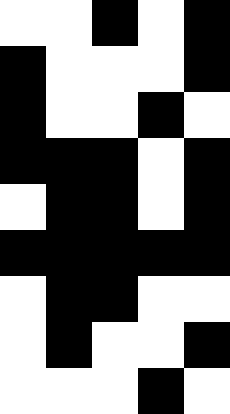[["white", "white", "black", "white", "black"], ["black", "white", "white", "white", "black"], ["black", "white", "white", "black", "white"], ["black", "black", "black", "white", "black"], ["white", "black", "black", "white", "black"], ["black", "black", "black", "black", "black"], ["white", "black", "black", "white", "white"], ["white", "black", "white", "white", "black"], ["white", "white", "white", "black", "white"]]